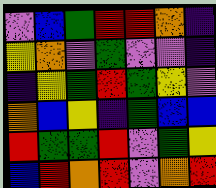[["violet", "blue", "green", "red", "red", "orange", "indigo"], ["yellow", "orange", "violet", "green", "violet", "violet", "indigo"], ["indigo", "yellow", "green", "red", "green", "yellow", "violet"], ["orange", "blue", "yellow", "indigo", "green", "blue", "blue"], ["red", "green", "green", "red", "violet", "green", "yellow"], ["blue", "red", "orange", "red", "violet", "orange", "red"]]